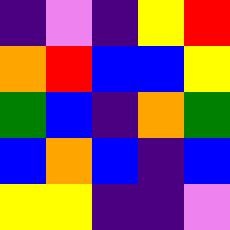[["indigo", "violet", "indigo", "yellow", "red"], ["orange", "red", "blue", "blue", "yellow"], ["green", "blue", "indigo", "orange", "green"], ["blue", "orange", "blue", "indigo", "blue"], ["yellow", "yellow", "indigo", "indigo", "violet"]]